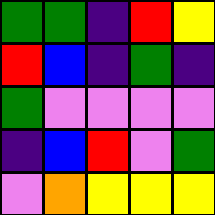[["green", "green", "indigo", "red", "yellow"], ["red", "blue", "indigo", "green", "indigo"], ["green", "violet", "violet", "violet", "violet"], ["indigo", "blue", "red", "violet", "green"], ["violet", "orange", "yellow", "yellow", "yellow"]]